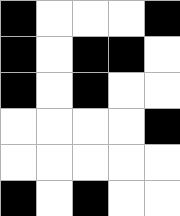[["black", "white", "white", "white", "black"], ["black", "white", "black", "black", "white"], ["black", "white", "black", "white", "white"], ["white", "white", "white", "white", "black"], ["white", "white", "white", "white", "white"], ["black", "white", "black", "white", "white"]]